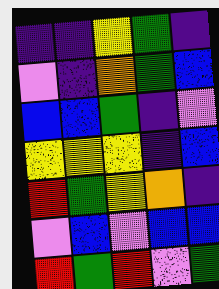[["indigo", "indigo", "yellow", "green", "indigo"], ["violet", "indigo", "orange", "green", "blue"], ["blue", "blue", "green", "indigo", "violet"], ["yellow", "yellow", "yellow", "indigo", "blue"], ["red", "green", "yellow", "orange", "indigo"], ["violet", "blue", "violet", "blue", "blue"], ["red", "green", "red", "violet", "green"]]